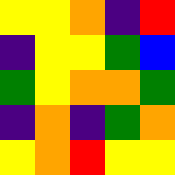[["yellow", "yellow", "orange", "indigo", "red"], ["indigo", "yellow", "yellow", "green", "blue"], ["green", "yellow", "orange", "orange", "green"], ["indigo", "orange", "indigo", "green", "orange"], ["yellow", "orange", "red", "yellow", "yellow"]]